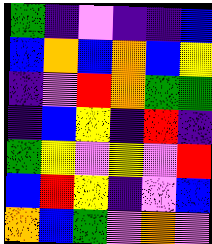[["green", "indigo", "violet", "indigo", "indigo", "blue"], ["blue", "orange", "blue", "orange", "blue", "yellow"], ["indigo", "violet", "red", "orange", "green", "green"], ["indigo", "blue", "yellow", "indigo", "red", "indigo"], ["green", "yellow", "violet", "yellow", "violet", "red"], ["blue", "red", "yellow", "indigo", "violet", "blue"], ["orange", "blue", "green", "violet", "orange", "violet"]]